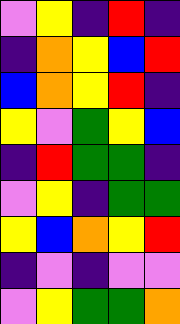[["violet", "yellow", "indigo", "red", "indigo"], ["indigo", "orange", "yellow", "blue", "red"], ["blue", "orange", "yellow", "red", "indigo"], ["yellow", "violet", "green", "yellow", "blue"], ["indigo", "red", "green", "green", "indigo"], ["violet", "yellow", "indigo", "green", "green"], ["yellow", "blue", "orange", "yellow", "red"], ["indigo", "violet", "indigo", "violet", "violet"], ["violet", "yellow", "green", "green", "orange"]]